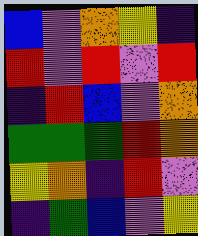[["blue", "violet", "orange", "yellow", "indigo"], ["red", "violet", "red", "violet", "red"], ["indigo", "red", "blue", "violet", "orange"], ["green", "green", "green", "red", "orange"], ["yellow", "orange", "indigo", "red", "violet"], ["indigo", "green", "blue", "violet", "yellow"]]